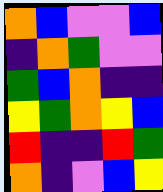[["orange", "blue", "violet", "violet", "blue"], ["indigo", "orange", "green", "violet", "violet"], ["green", "blue", "orange", "indigo", "indigo"], ["yellow", "green", "orange", "yellow", "blue"], ["red", "indigo", "indigo", "red", "green"], ["orange", "indigo", "violet", "blue", "yellow"]]